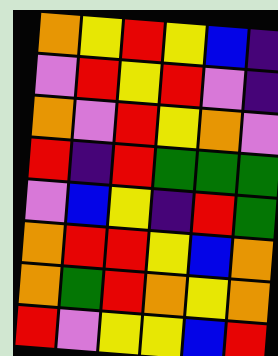[["orange", "yellow", "red", "yellow", "blue", "indigo"], ["violet", "red", "yellow", "red", "violet", "indigo"], ["orange", "violet", "red", "yellow", "orange", "violet"], ["red", "indigo", "red", "green", "green", "green"], ["violet", "blue", "yellow", "indigo", "red", "green"], ["orange", "red", "red", "yellow", "blue", "orange"], ["orange", "green", "red", "orange", "yellow", "orange"], ["red", "violet", "yellow", "yellow", "blue", "red"]]